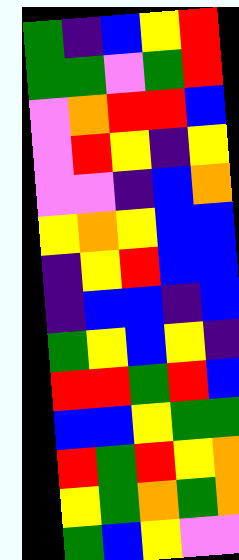[["green", "indigo", "blue", "yellow", "red"], ["green", "green", "violet", "green", "red"], ["violet", "orange", "red", "red", "blue"], ["violet", "red", "yellow", "indigo", "yellow"], ["violet", "violet", "indigo", "blue", "orange"], ["yellow", "orange", "yellow", "blue", "blue"], ["indigo", "yellow", "red", "blue", "blue"], ["indigo", "blue", "blue", "indigo", "blue"], ["green", "yellow", "blue", "yellow", "indigo"], ["red", "red", "green", "red", "blue"], ["blue", "blue", "yellow", "green", "green"], ["red", "green", "red", "yellow", "orange"], ["yellow", "green", "orange", "green", "orange"], ["green", "blue", "yellow", "violet", "violet"]]